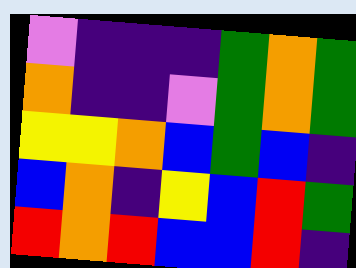[["violet", "indigo", "indigo", "indigo", "green", "orange", "green"], ["orange", "indigo", "indigo", "violet", "green", "orange", "green"], ["yellow", "yellow", "orange", "blue", "green", "blue", "indigo"], ["blue", "orange", "indigo", "yellow", "blue", "red", "green"], ["red", "orange", "red", "blue", "blue", "red", "indigo"]]